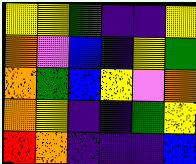[["yellow", "yellow", "green", "indigo", "indigo", "yellow"], ["orange", "violet", "blue", "indigo", "yellow", "green"], ["orange", "green", "blue", "yellow", "violet", "orange"], ["orange", "yellow", "indigo", "indigo", "green", "yellow"], ["red", "orange", "indigo", "indigo", "indigo", "blue"]]